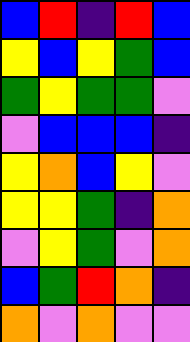[["blue", "red", "indigo", "red", "blue"], ["yellow", "blue", "yellow", "green", "blue"], ["green", "yellow", "green", "green", "violet"], ["violet", "blue", "blue", "blue", "indigo"], ["yellow", "orange", "blue", "yellow", "violet"], ["yellow", "yellow", "green", "indigo", "orange"], ["violet", "yellow", "green", "violet", "orange"], ["blue", "green", "red", "orange", "indigo"], ["orange", "violet", "orange", "violet", "violet"]]